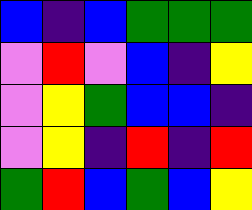[["blue", "indigo", "blue", "green", "green", "green"], ["violet", "red", "violet", "blue", "indigo", "yellow"], ["violet", "yellow", "green", "blue", "blue", "indigo"], ["violet", "yellow", "indigo", "red", "indigo", "red"], ["green", "red", "blue", "green", "blue", "yellow"]]